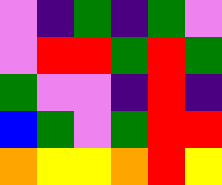[["violet", "indigo", "green", "indigo", "green", "violet"], ["violet", "red", "red", "green", "red", "green"], ["green", "violet", "violet", "indigo", "red", "indigo"], ["blue", "green", "violet", "green", "red", "red"], ["orange", "yellow", "yellow", "orange", "red", "yellow"]]